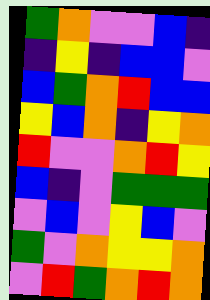[["green", "orange", "violet", "violet", "blue", "indigo"], ["indigo", "yellow", "indigo", "blue", "blue", "violet"], ["blue", "green", "orange", "red", "blue", "blue"], ["yellow", "blue", "orange", "indigo", "yellow", "orange"], ["red", "violet", "violet", "orange", "red", "yellow"], ["blue", "indigo", "violet", "green", "green", "green"], ["violet", "blue", "violet", "yellow", "blue", "violet"], ["green", "violet", "orange", "yellow", "yellow", "orange"], ["violet", "red", "green", "orange", "red", "orange"]]